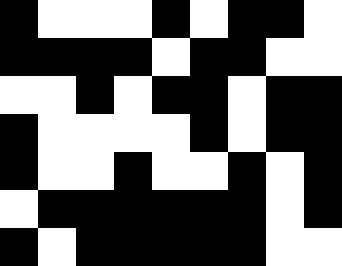[["black", "white", "white", "white", "black", "white", "black", "black", "white"], ["black", "black", "black", "black", "white", "black", "black", "white", "white"], ["white", "white", "black", "white", "black", "black", "white", "black", "black"], ["black", "white", "white", "white", "white", "black", "white", "black", "black"], ["black", "white", "white", "black", "white", "white", "black", "white", "black"], ["white", "black", "black", "black", "black", "black", "black", "white", "black"], ["black", "white", "black", "black", "black", "black", "black", "white", "white"]]